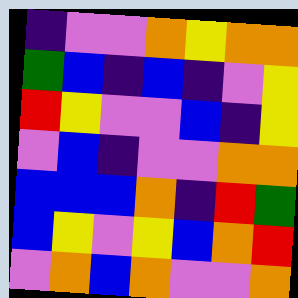[["indigo", "violet", "violet", "orange", "yellow", "orange", "orange"], ["green", "blue", "indigo", "blue", "indigo", "violet", "yellow"], ["red", "yellow", "violet", "violet", "blue", "indigo", "yellow"], ["violet", "blue", "indigo", "violet", "violet", "orange", "orange"], ["blue", "blue", "blue", "orange", "indigo", "red", "green"], ["blue", "yellow", "violet", "yellow", "blue", "orange", "red"], ["violet", "orange", "blue", "orange", "violet", "violet", "orange"]]